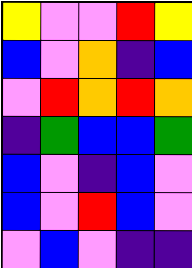[["yellow", "violet", "violet", "red", "yellow"], ["blue", "violet", "orange", "indigo", "blue"], ["violet", "red", "orange", "red", "orange"], ["indigo", "green", "blue", "blue", "green"], ["blue", "violet", "indigo", "blue", "violet"], ["blue", "violet", "red", "blue", "violet"], ["violet", "blue", "violet", "indigo", "indigo"]]